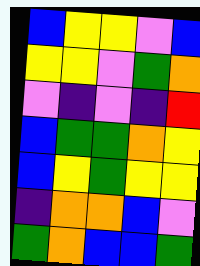[["blue", "yellow", "yellow", "violet", "blue"], ["yellow", "yellow", "violet", "green", "orange"], ["violet", "indigo", "violet", "indigo", "red"], ["blue", "green", "green", "orange", "yellow"], ["blue", "yellow", "green", "yellow", "yellow"], ["indigo", "orange", "orange", "blue", "violet"], ["green", "orange", "blue", "blue", "green"]]